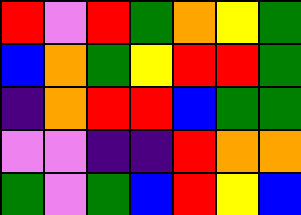[["red", "violet", "red", "green", "orange", "yellow", "green"], ["blue", "orange", "green", "yellow", "red", "red", "green"], ["indigo", "orange", "red", "red", "blue", "green", "green"], ["violet", "violet", "indigo", "indigo", "red", "orange", "orange"], ["green", "violet", "green", "blue", "red", "yellow", "blue"]]